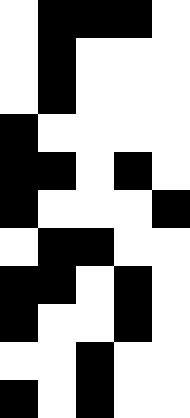[["white", "black", "black", "black", "white"], ["white", "black", "white", "white", "white"], ["white", "black", "white", "white", "white"], ["black", "white", "white", "white", "white"], ["black", "black", "white", "black", "white"], ["black", "white", "white", "white", "black"], ["white", "black", "black", "white", "white"], ["black", "black", "white", "black", "white"], ["black", "white", "white", "black", "white"], ["white", "white", "black", "white", "white"], ["black", "white", "black", "white", "white"]]